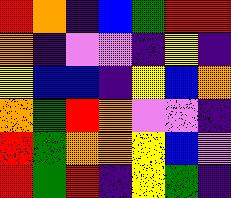[["red", "orange", "indigo", "blue", "green", "red", "red"], ["orange", "indigo", "violet", "violet", "indigo", "yellow", "indigo"], ["yellow", "blue", "blue", "indigo", "yellow", "blue", "orange"], ["orange", "green", "red", "orange", "violet", "violet", "indigo"], ["red", "green", "orange", "orange", "yellow", "blue", "violet"], ["red", "green", "red", "indigo", "yellow", "green", "indigo"]]